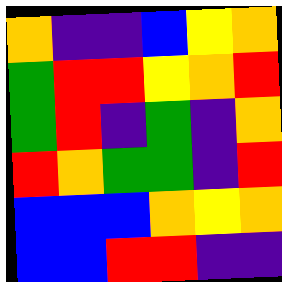[["orange", "indigo", "indigo", "blue", "yellow", "orange"], ["green", "red", "red", "yellow", "orange", "red"], ["green", "red", "indigo", "green", "indigo", "orange"], ["red", "orange", "green", "green", "indigo", "red"], ["blue", "blue", "blue", "orange", "yellow", "orange"], ["blue", "blue", "red", "red", "indigo", "indigo"]]